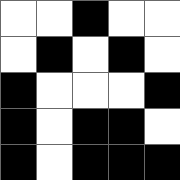[["white", "white", "black", "white", "white"], ["white", "black", "white", "black", "white"], ["black", "white", "white", "white", "black"], ["black", "white", "black", "black", "white"], ["black", "white", "black", "black", "black"]]